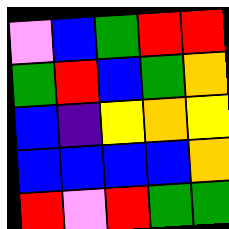[["violet", "blue", "green", "red", "red"], ["green", "red", "blue", "green", "orange"], ["blue", "indigo", "yellow", "orange", "yellow"], ["blue", "blue", "blue", "blue", "orange"], ["red", "violet", "red", "green", "green"]]